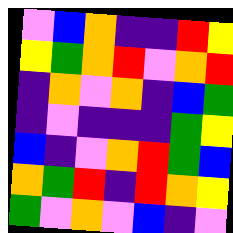[["violet", "blue", "orange", "indigo", "indigo", "red", "yellow"], ["yellow", "green", "orange", "red", "violet", "orange", "red"], ["indigo", "orange", "violet", "orange", "indigo", "blue", "green"], ["indigo", "violet", "indigo", "indigo", "indigo", "green", "yellow"], ["blue", "indigo", "violet", "orange", "red", "green", "blue"], ["orange", "green", "red", "indigo", "red", "orange", "yellow"], ["green", "violet", "orange", "violet", "blue", "indigo", "violet"]]